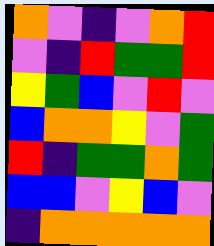[["orange", "violet", "indigo", "violet", "orange", "red"], ["violet", "indigo", "red", "green", "green", "red"], ["yellow", "green", "blue", "violet", "red", "violet"], ["blue", "orange", "orange", "yellow", "violet", "green"], ["red", "indigo", "green", "green", "orange", "green"], ["blue", "blue", "violet", "yellow", "blue", "violet"], ["indigo", "orange", "orange", "orange", "orange", "orange"]]